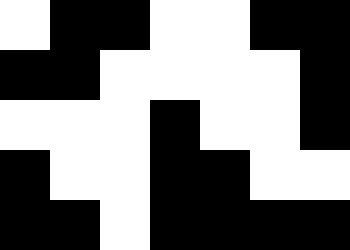[["white", "black", "black", "white", "white", "black", "black"], ["black", "black", "white", "white", "white", "white", "black"], ["white", "white", "white", "black", "white", "white", "black"], ["black", "white", "white", "black", "black", "white", "white"], ["black", "black", "white", "black", "black", "black", "black"]]